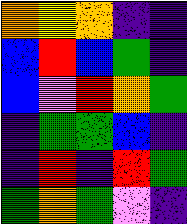[["orange", "yellow", "orange", "indigo", "indigo"], ["blue", "red", "blue", "green", "indigo"], ["blue", "violet", "red", "orange", "green"], ["indigo", "green", "green", "blue", "indigo"], ["indigo", "red", "indigo", "red", "green"], ["green", "orange", "green", "violet", "indigo"]]